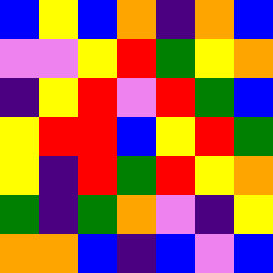[["blue", "yellow", "blue", "orange", "indigo", "orange", "blue"], ["violet", "violet", "yellow", "red", "green", "yellow", "orange"], ["indigo", "yellow", "red", "violet", "red", "green", "blue"], ["yellow", "red", "red", "blue", "yellow", "red", "green"], ["yellow", "indigo", "red", "green", "red", "yellow", "orange"], ["green", "indigo", "green", "orange", "violet", "indigo", "yellow"], ["orange", "orange", "blue", "indigo", "blue", "violet", "blue"]]